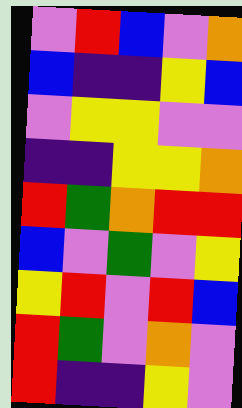[["violet", "red", "blue", "violet", "orange"], ["blue", "indigo", "indigo", "yellow", "blue"], ["violet", "yellow", "yellow", "violet", "violet"], ["indigo", "indigo", "yellow", "yellow", "orange"], ["red", "green", "orange", "red", "red"], ["blue", "violet", "green", "violet", "yellow"], ["yellow", "red", "violet", "red", "blue"], ["red", "green", "violet", "orange", "violet"], ["red", "indigo", "indigo", "yellow", "violet"]]